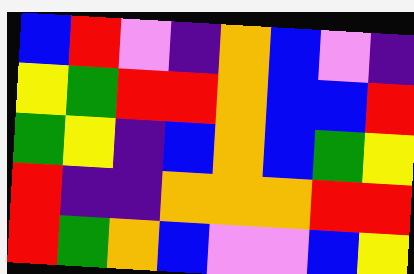[["blue", "red", "violet", "indigo", "orange", "blue", "violet", "indigo"], ["yellow", "green", "red", "red", "orange", "blue", "blue", "red"], ["green", "yellow", "indigo", "blue", "orange", "blue", "green", "yellow"], ["red", "indigo", "indigo", "orange", "orange", "orange", "red", "red"], ["red", "green", "orange", "blue", "violet", "violet", "blue", "yellow"]]